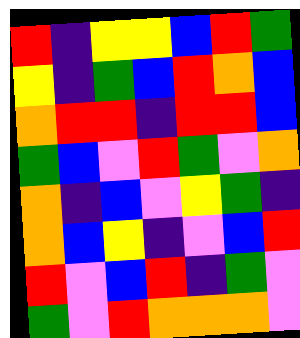[["red", "indigo", "yellow", "yellow", "blue", "red", "green"], ["yellow", "indigo", "green", "blue", "red", "orange", "blue"], ["orange", "red", "red", "indigo", "red", "red", "blue"], ["green", "blue", "violet", "red", "green", "violet", "orange"], ["orange", "indigo", "blue", "violet", "yellow", "green", "indigo"], ["orange", "blue", "yellow", "indigo", "violet", "blue", "red"], ["red", "violet", "blue", "red", "indigo", "green", "violet"], ["green", "violet", "red", "orange", "orange", "orange", "violet"]]